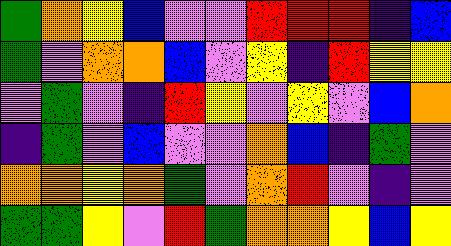[["green", "orange", "yellow", "blue", "violet", "violet", "red", "red", "red", "indigo", "blue"], ["green", "violet", "orange", "orange", "blue", "violet", "yellow", "indigo", "red", "yellow", "yellow"], ["violet", "green", "violet", "indigo", "red", "yellow", "violet", "yellow", "violet", "blue", "orange"], ["indigo", "green", "violet", "blue", "violet", "violet", "orange", "blue", "indigo", "green", "violet"], ["orange", "orange", "yellow", "orange", "green", "violet", "orange", "red", "violet", "indigo", "violet"], ["green", "green", "yellow", "violet", "red", "green", "orange", "orange", "yellow", "blue", "yellow"]]